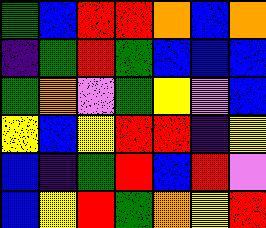[["green", "blue", "red", "red", "orange", "blue", "orange"], ["indigo", "green", "red", "green", "blue", "blue", "blue"], ["green", "orange", "violet", "green", "yellow", "violet", "blue"], ["yellow", "blue", "yellow", "red", "red", "indigo", "yellow"], ["blue", "indigo", "green", "red", "blue", "red", "violet"], ["blue", "yellow", "red", "green", "orange", "yellow", "red"]]